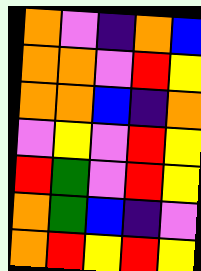[["orange", "violet", "indigo", "orange", "blue"], ["orange", "orange", "violet", "red", "yellow"], ["orange", "orange", "blue", "indigo", "orange"], ["violet", "yellow", "violet", "red", "yellow"], ["red", "green", "violet", "red", "yellow"], ["orange", "green", "blue", "indigo", "violet"], ["orange", "red", "yellow", "red", "yellow"]]